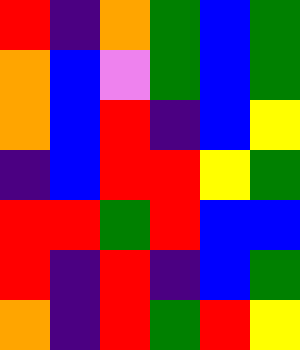[["red", "indigo", "orange", "green", "blue", "green"], ["orange", "blue", "violet", "green", "blue", "green"], ["orange", "blue", "red", "indigo", "blue", "yellow"], ["indigo", "blue", "red", "red", "yellow", "green"], ["red", "red", "green", "red", "blue", "blue"], ["red", "indigo", "red", "indigo", "blue", "green"], ["orange", "indigo", "red", "green", "red", "yellow"]]